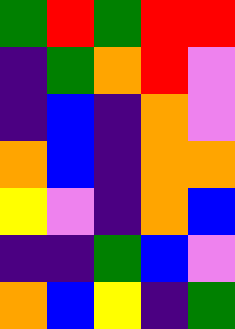[["green", "red", "green", "red", "red"], ["indigo", "green", "orange", "red", "violet"], ["indigo", "blue", "indigo", "orange", "violet"], ["orange", "blue", "indigo", "orange", "orange"], ["yellow", "violet", "indigo", "orange", "blue"], ["indigo", "indigo", "green", "blue", "violet"], ["orange", "blue", "yellow", "indigo", "green"]]